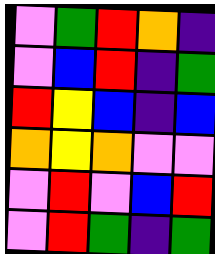[["violet", "green", "red", "orange", "indigo"], ["violet", "blue", "red", "indigo", "green"], ["red", "yellow", "blue", "indigo", "blue"], ["orange", "yellow", "orange", "violet", "violet"], ["violet", "red", "violet", "blue", "red"], ["violet", "red", "green", "indigo", "green"]]